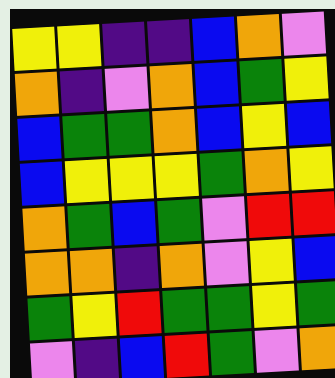[["yellow", "yellow", "indigo", "indigo", "blue", "orange", "violet"], ["orange", "indigo", "violet", "orange", "blue", "green", "yellow"], ["blue", "green", "green", "orange", "blue", "yellow", "blue"], ["blue", "yellow", "yellow", "yellow", "green", "orange", "yellow"], ["orange", "green", "blue", "green", "violet", "red", "red"], ["orange", "orange", "indigo", "orange", "violet", "yellow", "blue"], ["green", "yellow", "red", "green", "green", "yellow", "green"], ["violet", "indigo", "blue", "red", "green", "violet", "orange"]]